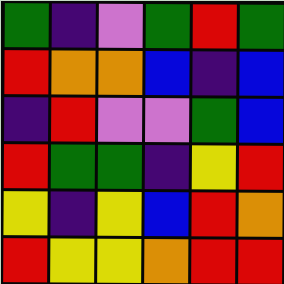[["green", "indigo", "violet", "green", "red", "green"], ["red", "orange", "orange", "blue", "indigo", "blue"], ["indigo", "red", "violet", "violet", "green", "blue"], ["red", "green", "green", "indigo", "yellow", "red"], ["yellow", "indigo", "yellow", "blue", "red", "orange"], ["red", "yellow", "yellow", "orange", "red", "red"]]